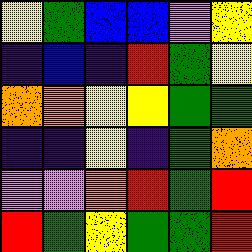[["yellow", "green", "blue", "blue", "violet", "yellow"], ["indigo", "blue", "indigo", "red", "green", "yellow"], ["orange", "orange", "yellow", "yellow", "green", "green"], ["indigo", "indigo", "yellow", "indigo", "green", "orange"], ["violet", "violet", "orange", "red", "green", "red"], ["red", "green", "yellow", "green", "green", "red"]]